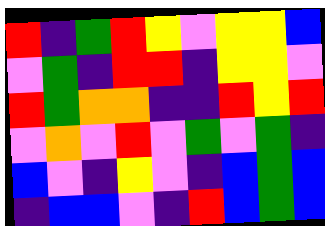[["red", "indigo", "green", "red", "yellow", "violet", "yellow", "yellow", "blue"], ["violet", "green", "indigo", "red", "red", "indigo", "yellow", "yellow", "violet"], ["red", "green", "orange", "orange", "indigo", "indigo", "red", "yellow", "red"], ["violet", "orange", "violet", "red", "violet", "green", "violet", "green", "indigo"], ["blue", "violet", "indigo", "yellow", "violet", "indigo", "blue", "green", "blue"], ["indigo", "blue", "blue", "violet", "indigo", "red", "blue", "green", "blue"]]